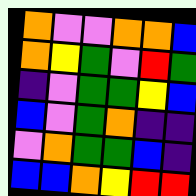[["orange", "violet", "violet", "orange", "orange", "blue"], ["orange", "yellow", "green", "violet", "red", "green"], ["indigo", "violet", "green", "green", "yellow", "blue"], ["blue", "violet", "green", "orange", "indigo", "indigo"], ["violet", "orange", "green", "green", "blue", "indigo"], ["blue", "blue", "orange", "yellow", "red", "red"]]